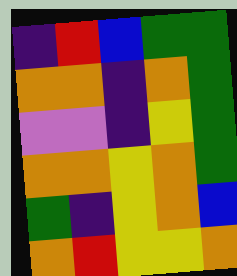[["indigo", "red", "blue", "green", "green"], ["orange", "orange", "indigo", "orange", "green"], ["violet", "violet", "indigo", "yellow", "green"], ["orange", "orange", "yellow", "orange", "green"], ["green", "indigo", "yellow", "orange", "blue"], ["orange", "red", "yellow", "yellow", "orange"]]